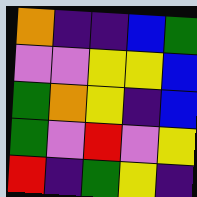[["orange", "indigo", "indigo", "blue", "green"], ["violet", "violet", "yellow", "yellow", "blue"], ["green", "orange", "yellow", "indigo", "blue"], ["green", "violet", "red", "violet", "yellow"], ["red", "indigo", "green", "yellow", "indigo"]]